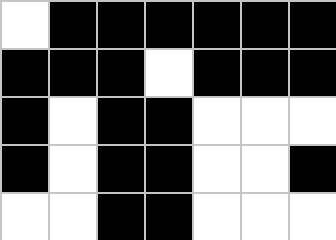[["white", "black", "black", "black", "black", "black", "black"], ["black", "black", "black", "white", "black", "black", "black"], ["black", "white", "black", "black", "white", "white", "white"], ["black", "white", "black", "black", "white", "white", "black"], ["white", "white", "black", "black", "white", "white", "white"]]